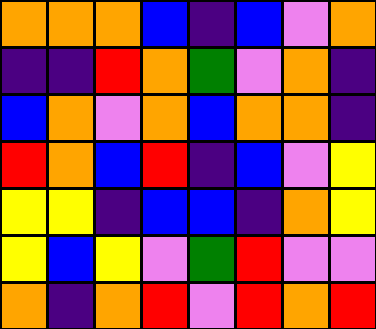[["orange", "orange", "orange", "blue", "indigo", "blue", "violet", "orange"], ["indigo", "indigo", "red", "orange", "green", "violet", "orange", "indigo"], ["blue", "orange", "violet", "orange", "blue", "orange", "orange", "indigo"], ["red", "orange", "blue", "red", "indigo", "blue", "violet", "yellow"], ["yellow", "yellow", "indigo", "blue", "blue", "indigo", "orange", "yellow"], ["yellow", "blue", "yellow", "violet", "green", "red", "violet", "violet"], ["orange", "indigo", "orange", "red", "violet", "red", "orange", "red"]]